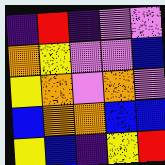[["indigo", "red", "indigo", "violet", "violet"], ["orange", "yellow", "violet", "violet", "blue"], ["yellow", "orange", "violet", "orange", "violet"], ["blue", "orange", "orange", "blue", "blue"], ["yellow", "blue", "indigo", "yellow", "red"]]